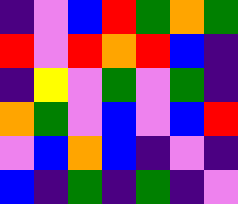[["indigo", "violet", "blue", "red", "green", "orange", "green"], ["red", "violet", "red", "orange", "red", "blue", "indigo"], ["indigo", "yellow", "violet", "green", "violet", "green", "indigo"], ["orange", "green", "violet", "blue", "violet", "blue", "red"], ["violet", "blue", "orange", "blue", "indigo", "violet", "indigo"], ["blue", "indigo", "green", "indigo", "green", "indigo", "violet"]]